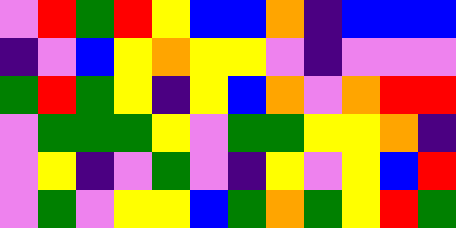[["violet", "red", "green", "red", "yellow", "blue", "blue", "orange", "indigo", "blue", "blue", "blue"], ["indigo", "violet", "blue", "yellow", "orange", "yellow", "yellow", "violet", "indigo", "violet", "violet", "violet"], ["green", "red", "green", "yellow", "indigo", "yellow", "blue", "orange", "violet", "orange", "red", "red"], ["violet", "green", "green", "green", "yellow", "violet", "green", "green", "yellow", "yellow", "orange", "indigo"], ["violet", "yellow", "indigo", "violet", "green", "violet", "indigo", "yellow", "violet", "yellow", "blue", "red"], ["violet", "green", "violet", "yellow", "yellow", "blue", "green", "orange", "green", "yellow", "red", "green"]]